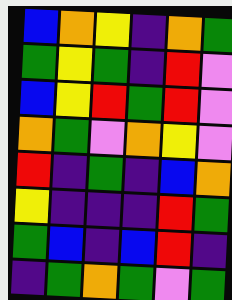[["blue", "orange", "yellow", "indigo", "orange", "green"], ["green", "yellow", "green", "indigo", "red", "violet"], ["blue", "yellow", "red", "green", "red", "violet"], ["orange", "green", "violet", "orange", "yellow", "violet"], ["red", "indigo", "green", "indigo", "blue", "orange"], ["yellow", "indigo", "indigo", "indigo", "red", "green"], ["green", "blue", "indigo", "blue", "red", "indigo"], ["indigo", "green", "orange", "green", "violet", "green"]]